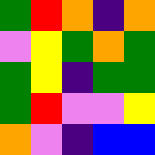[["green", "red", "orange", "indigo", "orange"], ["violet", "yellow", "green", "orange", "green"], ["green", "yellow", "indigo", "green", "green"], ["green", "red", "violet", "violet", "yellow"], ["orange", "violet", "indigo", "blue", "blue"]]